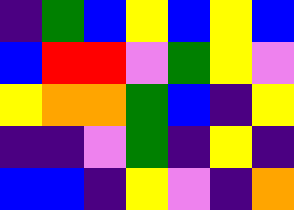[["indigo", "green", "blue", "yellow", "blue", "yellow", "blue"], ["blue", "red", "red", "violet", "green", "yellow", "violet"], ["yellow", "orange", "orange", "green", "blue", "indigo", "yellow"], ["indigo", "indigo", "violet", "green", "indigo", "yellow", "indigo"], ["blue", "blue", "indigo", "yellow", "violet", "indigo", "orange"]]